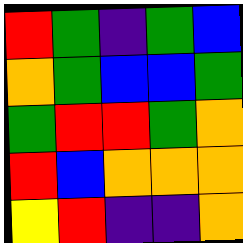[["red", "green", "indigo", "green", "blue"], ["orange", "green", "blue", "blue", "green"], ["green", "red", "red", "green", "orange"], ["red", "blue", "orange", "orange", "orange"], ["yellow", "red", "indigo", "indigo", "orange"]]